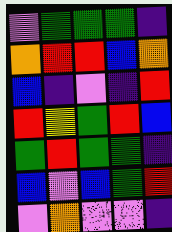[["violet", "green", "green", "green", "indigo"], ["orange", "red", "red", "blue", "orange"], ["blue", "indigo", "violet", "indigo", "red"], ["red", "yellow", "green", "red", "blue"], ["green", "red", "green", "green", "indigo"], ["blue", "violet", "blue", "green", "red"], ["violet", "orange", "violet", "violet", "indigo"]]